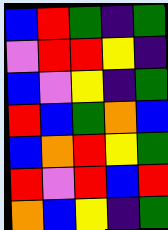[["blue", "red", "green", "indigo", "green"], ["violet", "red", "red", "yellow", "indigo"], ["blue", "violet", "yellow", "indigo", "green"], ["red", "blue", "green", "orange", "blue"], ["blue", "orange", "red", "yellow", "green"], ["red", "violet", "red", "blue", "red"], ["orange", "blue", "yellow", "indigo", "green"]]